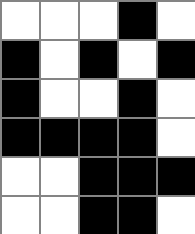[["white", "white", "white", "black", "white"], ["black", "white", "black", "white", "black"], ["black", "white", "white", "black", "white"], ["black", "black", "black", "black", "white"], ["white", "white", "black", "black", "black"], ["white", "white", "black", "black", "white"]]